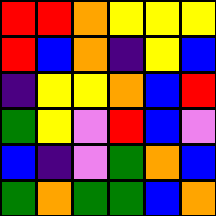[["red", "red", "orange", "yellow", "yellow", "yellow"], ["red", "blue", "orange", "indigo", "yellow", "blue"], ["indigo", "yellow", "yellow", "orange", "blue", "red"], ["green", "yellow", "violet", "red", "blue", "violet"], ["blue", "indigo", "violet", "green", "orange", "blue"], ["green", "orange", "green", "green", "blue", "orange"]]